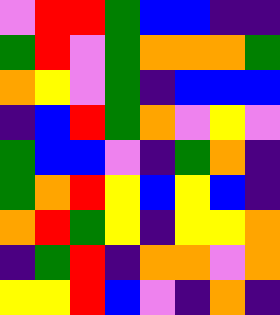[["violet", "red", "red", "green", "blue", "blue", "indigo", "indigo"], ["green", "red", "violet", "green", "orange", "orange", "orange", "green"], ["orange", "yellow", "violet", "green", "indigo", "blue", "blue", "blue"], ["indigo", "blue", "red", "green", "orange", "violet", "yellow", "violet"], ["green", "blue", "blue", "violet", "indigo", "green", "orange", "indigo"], ["green", "orange", "red", "yellow", "blue", "yellow", "blue", "indigo"], ["orange", "red", "green", "yellow", "indigo", "yellow", "yellow", "orange"], ["indigo", "green", "red", "indigo", "orange", "orange", "violet", "orange"], ["yellow", "yellow", "red", "blue", "violet", "indigo", "orange", "indigo"]]